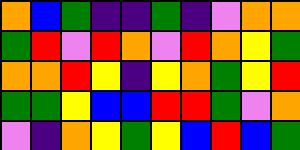[["orange", "blue", "green", "indigo", "indigo", "green", "indigo", "violet", "orange", "orange"], ["green", "red", "violet", "red", "orange", "violet", "red", "orange", "yellow", "green"], ["orange", "orange", "red", "yellow", "indigo", "yellow", "orange", "green", "yellow", "red"], ["green", "green", "yellow", "blue", "blue", "red", "red", "green", "violet", "orange"], ["violet", "indigo", "orange", "yellow", "green", "yellow", "blue", "red", "blue", "green"]]